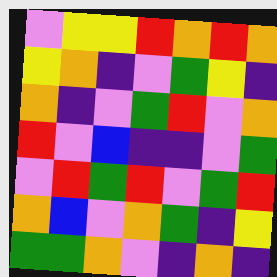[["violet", "yellow", "yellow", "red", "orange", "red", "orange"], ["yellow", "orange", "indigo", "violet", "green", "yellow", "indigo"], ["orange", "indigo", "violet", "green", "red", "violet", "orange"], ["red", "violet", "blue", "indigo", "indigo", "violet", "green"], ["violet", "red", "green", "red", "violet", "green", "red"], ["orange", "blue", "violet", "orange", "green", "indigo", "yellow"], ["green", "green", "orange", "violet", "indigo", "orange", "indigo"]]